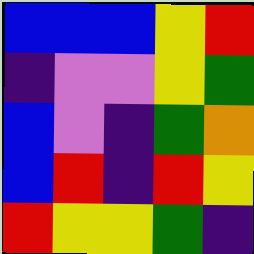[["blue", "blue", "blue", "yellow", "red"], ["indigo", "violet", "violet", "yellow", "green"], ["blue", "violet", "indigo", "green", "orange"], ["blue", "red", "indigo", "red", "yellow"], ["red", "yellow", "yellow", "green", "indigo"]]